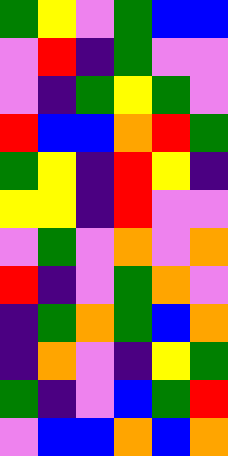[["green", "yellow", "violet", "green", "blue", "blue"], ["violet", "red", "indigo", "green", "violet", "violet"], ["violet", "indigo", "green", "yellow", "green", "violet"], ["red", "blue", "blue", "orange", "red", "green"], ["green", "yellow", "indigo", "red", "yellow", "indigo"], ["yellow", "yellow", "indigo", "red", "violet", "violet"], ["violet", "green", "violet", "orange", "violet", "orange"], ["red", "indigo", "violet", "green", "orange", "violet"], ["indigo", "green", "orange", "green", "blue", "orange"], ["indigo", "orange", "violet", "indigo", "yellow", "green"], ["green", "indigo", "violet", "blue", "green", "red"], ["violet", "blue", "blue", "orange", "blue", "orange"]]